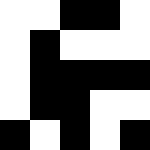[["white", "white", "black", "black", "white"], ["white", "black", "white", "white", "white"], ["white", "black", "black", "black", "black"], ["white", "black", "black", "white", "white"], ["black", "white", "black", "white", "black"]]